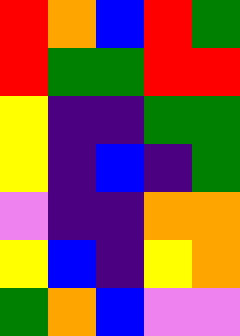[["red", "orange", "blue", "red", "green"], ["red", "green", "green", "red", "red"], ["yellow", "indigo", "indigo", "green", "green"], ["yellow", "indigo", "blue", "indigo", "green"], ["violet", "indigo", "indigo", "orange", "orange"], ["yellow", "blue", "indigo", "yellow", "orange"], ["green", "orange", "blue", "violet", "violet"]]